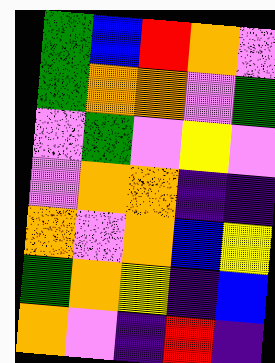[["green", "blue", "red", "orange", "violet"], ["green", "orange", "orange", "violet", "green"], ["violet", "green", "violet", "yellow", "violet"], ["violet", "orange", "orange", "indigo", "indigo"], ["orange", "violet", "orange", "blue", "yellow"], ["green", "orange", "yellow", "indigo", "blue"], ["orange", "violet", "indigo", "red", "indigo"]]